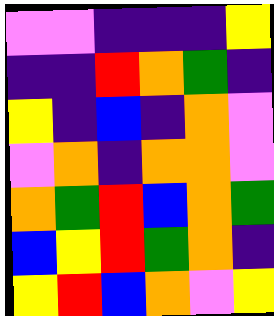[["violet", "violet", "indigo", "indigo", "indigo", "yellow"], ["indigo", "indigo", "red", "orange", "green", "indigo"], ["yellow", "indigo", "blue", "indigo", "orange", "violet"], ["violet", "orange", "indigo", "orange", "orange", "violet"], ["orange", "green", "red", "blue", "orange", "green"], ["blue", "yellow", "red", "green", "orange", "indigo"], ["yellow", "red", "blue", "orange", "violet", "yellow"]]